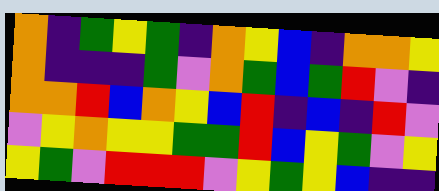[["orange", "indigo", "green", "yellow", "green", "indigo", "orange", "yellow", "blue", "indigo", "orange", "orange", "yellow"], ["orange", "indigo", "indigo", "indigo", "green", "violet", "orange", "green", "blue", "green", "red", "violet", "indigo"], ["orange", "orange", "red", "blue", "orange", "yellow", "blue", "red", "indigo", "blue", "indigo", "red", "violet"], ["violet", "yellow", "orange", "yellow", "yellow", "green", "green", "red", "blue", "yellow", "green", "violet", "yellow"], ["yellow", "green", "violet", "red", "red", "red", "violet", "yellow", "green", "yellow", "blue", "indigo", "indigo"]]